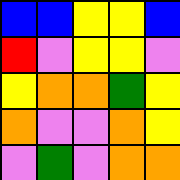[["blue", "blue", "yellow", "yellow", "blue"], ["red", "violet", "yellow", "yellow", "violet"], ["yellow", "orange", "orange", "green", "yellow"], ["orange", "violet", "violet", "orange", "yellow"], ["violet", "green", "violet", "orange", "orange"]]